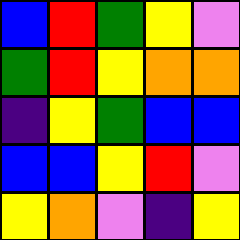[["blue", "red", "green", "yellow", "violet"], ["green", "red", "yellow", "orange", "orange"], ["indigo", "yellow", "green", "blue", "blue"], ["blue", "blue", "yellow", "red", "violet"], ["yellow", "orange", "violet", "indigo", "yellow"]]